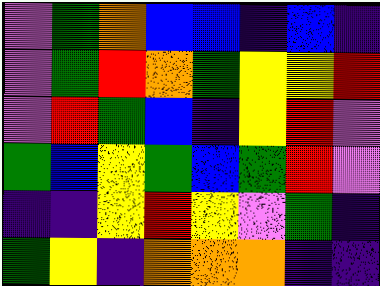[["violet", "green", "orange", "blue", "blue", "indigo", "blue", "indigo"], ["violet", "green", "red", "orange", "green", "yellow", "yellow", "red"], ["violet", "red", "green", "blue", "indigo", "yellow", "red", "violet"], ["green", "blue", "yellow", "green", "blue", "green", "red", "violet"], ["indigo", "indigo", "yellow", "red", "yellow", "violet", "green", "indigo"], ["green", "yellow", "indigo", "orange", "orange", "orange", "indigo", "indigo"]]